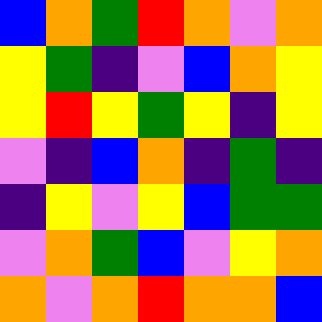[["blue", "orange", "green", "red", "orange", "violet", "orange"], ["yellow", "green", "indigo", "violet", "blue", "orange", "yellow"], ["yellow", "red", "yellow", "green", "yellow", "indigo", "yellow"], ["violet", "indigo", "blue", "orange", "indigo", "green", "indigo"], ["indigo", "yellow", "violet", "yellow", "blue", "green", "green"], ["violet", "orange", "green", "blue", "violet", "yellow", "orange"], ["orange", "violet", "orange", "red", "orange", "orange", "blue"]]